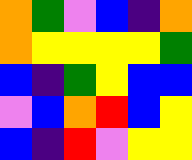[["orange", "green", "violet", "blue", "indigo", "orange"], ["orange", "yellow", "yellow", "yellow", "yellow", "green"], ["blue", "indigo", "green", "yellow", "blue", "blue"], ["violet", "blue", "orange", "red", "blue", "yellow"], ["blue", "indigo", "red", "violet", "yellow", "yellow"]]